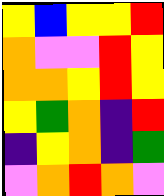[["yellow", "blue", "yellow", "yellow", "red"], ["orange", "violet", "violet", "red", "yellow"], ["orange", "orange", "yellow", "red", "yellow"], ["yellow", "green", "orange", "indigo", "red"], ["indigo", "yellow", "orange", "indigo", "green"], ["violet", "orange", "red", "orange", "violet"]]